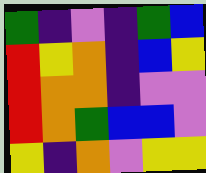[["green", "indigo", "violet", "indigo", "green", "blue"], ["red", "yellow", "orange", "indigo", "blue", "yellow"], ["red", "orange", "orange", "indigo", "violet", "violet"], ["red", "orange", "green", "blue", "blue", "violet"], ["yellow", "indigo", "orange", "violet", "yellow", "yellow"]]